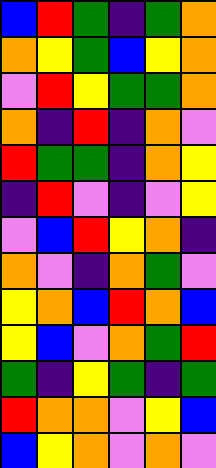[["blue", "red", "green", "indigo", "green", "orange"], ["orange", "yellow", "green", "blue", "yellow", "orange"], ["violet", "red", "yellow", "green", "green", "orange"], ["orange", "indigo", "red", "indigo", "orange", "violet"], ["red", "green", "green", "indigo", "orange", "yellow"], ["indigo", "red", "violet", "indigo", "violet", "yellow"], ["violet", "blue", "red", "yellow", "orange", "indigo"], ["orange", "violet", "indigo", "orange", "green", "violet"], ["yellow", "orange", "blue", "red", "orange", "blue"], ["yellow", "blue", "violet", "orange", "green", "red"], ["green", "indigo", "yellow", "green", "indigo", "green"], ["red", "orange", "orange", "violet", "yellow", "blue"], ["blue", "yellow", "orange", "violet", "orange", "violet"]]